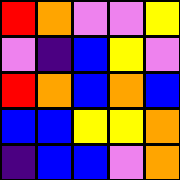[["red", "orange", "violet", "violet", "yellow"], ["violet", "indigo", "blue", "yellow", "violet"], ["red", "orange", "blue", "orange", "blue"], ["blue", "blue", "yellow", "yellow", "orange"], ["indigo", "blue", "blue", "violet", "orange"]]